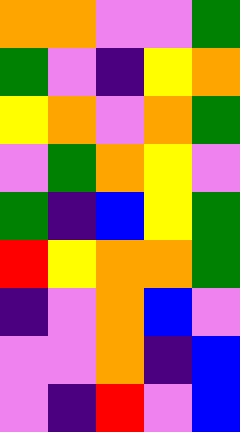[["orange", "orange", "violet", "violet", "green"], ["green", "violet", "indigo", "yellow", "orange"], ["yellow", "orange", "violet", "orange", "green"], ["violet", "green", "orange", "yellow", "violet"], ["green", "indigo", "blue", "yellow", "green"], ["red", "yellow", "orange", "orange", "green"], ["indigo", "violet", "orange", "blue", "violet"], ["violet", "violet", "orange", "indigo", "blue"], ["violet", "indigo", "red", "violet", "blue"]]